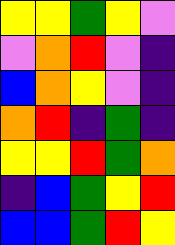[["yellow", "yellow", "green", "yellow", "violet"], ["violet", "orange", "red", "violet", "indigo"], ["blue", "orange", "yellow", "violet", "indigo"], ["orange", "red", "indigo", "green", "indigo"], ["yellow", "yellow", "red", "green", "orange"], ["indigo", "blue", "green", "yellow", "red"], ["blue", "blue", "green", "red", "yellow"]]